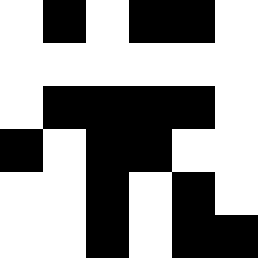[["white", "black", "white", "black", "black", "white"], ["white", "white", "white", "white", "white", "white"], ["white", "black", "black", "black", "black", "white"], ["black", "white", "black", "black", "white", "white"], ["white", "white", "black", "white", "black", "white"], ["white", "white", "black", "white", "black", "black"]]